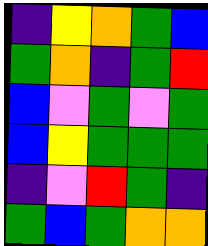[["indigo", "yellow", "orange", "green", "blue"], ["green", "orange", "indigo", "green", "red"], ["blue", "violet", "green", "violet", "green"], ["blue", "yellow", "green", "green", "green"], ["indigo", "violet", "red", "green", "indigo"], ["green", "blue", "green", "orange", "orange"]]